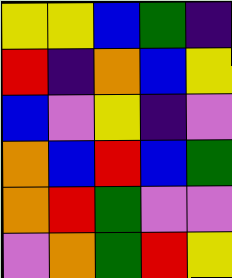[["yellow", "yellow", "blue", "green", "indigo"], ["red", "indigo", "orange", "blue", "yellow"], ["blue", "violet", "yellow", "indigo", "violet"], ["orange", "blue", "red", "blue", "green"], ["orange", "red", "green", "violet", "violet"], ["violet", "orange", "green", "red", "yellow"]]